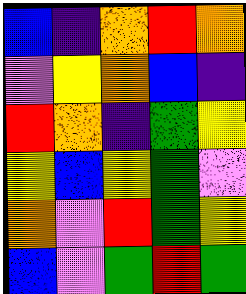[["blue", "indigo", "orange", "red", "orange"], ["violet", "yellow", "orange", "blue", "indigo"], ["red", "orange", "indigo", "green", "yellow"], ["yellow", "blue", "yellow", "green", "violet"], ["orange", "violet", "red", "green", "yellow"], ["blue", "violet", "green", "red", "green"]]